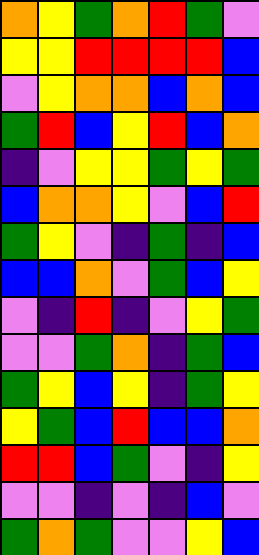[["orange", "yellow", "green", "orange", "red", "green", "violet"], ["yellow", "yellow", "red", "red", "red", "red", "blue"], ["violet", "yellow", "orange", "orange", "blue", "orange", "blue"], ["green", "red", "blue", "yellow", "red", "blue", "orange"], ["indigo", "violet", "yellow", "yellow", "green", "yellow", "green"], ["blue", "orange", "orange", "yellow", "violet", "blue", "red"], ["green", "yellow", "violet", "indigo", "green", "indigo", "blue"], ["blue", "blue", "orange", "violet", "green", "blue", "yellow"], ["violet", "indigo", "red", "indigo", "violet", "yellow", "green"], ["violet", "violet", "green", "orange", "indigo", "green", "blue"], ["green", "yellow", "blue", "yellow", "indigo", "green", "yellow"], ["yellow", "green", "blue", "red", "blue", "blue", "orange"], ["red", "red", "blue", "green", "violet", "indigo", "yellow"], ["violet", "violet", "indigo", "violet", "indigo", "blue", "violet"], ["green", "orange", "green", "violet", "violet", "yellow", "blue"]]